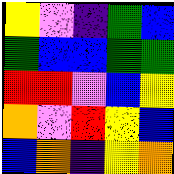[["yellow", "violet", "indigo", "green", "blue"], ["green", "blue", "blue", "green", "green"], ["red", "red", "violet", "blue", "yellow"], ["orange", "violet", "red", "yellow", "blue"], ["blue", "orange", "indigo", "yellow", "orange"]]